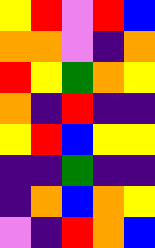[["yellow", "red", "violet", "red", "blue"], ["orange", "orange", "violet", "indigo", "orange"], ["red", "yellow", "green", "orange", "yellow"], ["orange", "indigo", "red", "indigo", "indigo"], ["yellow", "red", "blue", "yellow", "yellow"], ["indigo", "indigo", "green", "indigo", "indigo"], ["indigo", "orange", "blue", "orange", "yellow"], ["violet", "indigo", "red", "orange", "blue"]]